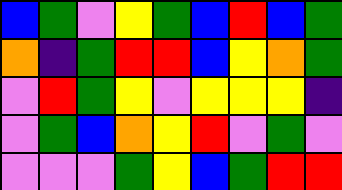[["blue", "green", "violet", "yellow", "green", "blue", "red", "blue", "green"], ["orange", "indigo", "green", "red", "red", "blue", "yellow", "orange", "green"], ["violet", "red", "green", "yellow", "violet", "yellow", "yellow", "yellow", "indigo"], ["violet", "green", "blue", "orange", "yellow", "red", "violet", "green", "violet"], ["violet", "violet", "violet", "green", "yellow", "blue", "green", "red", "red"]]